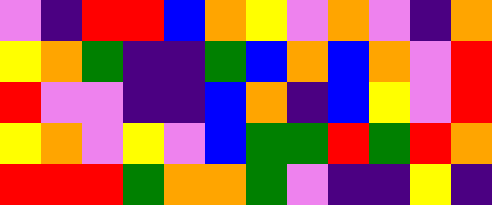[["violet", "indigo", "red", "red", "blue", "orange", "yellow", "violet", "orange", "violet", "indigo", "orange"], ["yellow", "orange", "green", "indigo", "indigo", "green", "blue", "orange", "blue", "orange", "violet", "red"], ["red", "violet", "violet", "indigo", "indigo", "blue", "orange", "indigo", "blue", "yellow", "violet", "red"], ["yellow", "orange", "violet", "yellow", "violet", "blue", "green", "green", "red", "green", "red", "orange"], ["red", "red", "red", "green", "orange", "orange", "green", "violet", "indigo", "indigo", "yellow", "indigo"]]